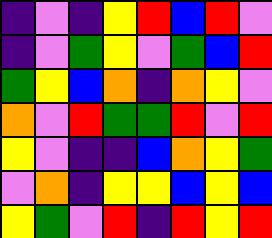[["indigo", "violet", "indigo", "yellow", "red", "blue", "red", "violet"], ["indigo", "violet", "green", "yellow", "violet", "green", "blue", "red"], ["green", "yellow", "blue", "orange", "indigo", "orange", "yellow", "violet"], ["orange", "violet", "red", "green", "green", "red", "violet", "red"], ["yellow", "violet", "indigo", "indigo", "blue", "orange", "yellow", "green"], ["violet", "orange", "indigo", "yellow", "yellow", "blue", "yellow", "blue"], ["yellow", "green", "violet", "red", "indigo", "red", "yellow", "red"]]